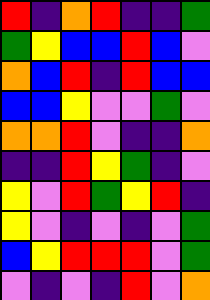[["red", "indigo", "orange", "red", "indigo", "indigo", "green"], ["green", "yellow", "blue", "blue", "red", "blue", "violet"], ["orange", "blue", "red", "indigo", "red", "blue", "blue"], ["blue", "blue", "yellow", "violet", "violet", "green", "violet"], ["orange", "orange", "red", "violet", "indigo", "indigo", "orange"], ["indigo", "indigo", "red", "yellow", "green", "indigo", "violet"], ["yellow", "violet", "red", "green", "yellow", "red", "indigo"], ["yellow", "violet", "indigo", "violet", "indigo", "violet", "green"], ["blue", "yellow", "red", "red", "red", "violet", "green"], ["violet", "indigo", "violet", "indigo", "red", "violet", "orange"]]